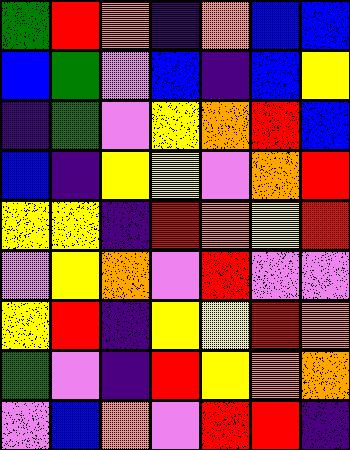[["green", "red", "orange", "indigo", "orange", "blue", "blue"], ["blue", "green", "violet", "blue", "indigo", "blue", "yellow"], ["indigo", "green", "violet", "yellow", "orange", "red", "blue"], ["blue", "indigo", "yellow", "yellow", "violet", "orange", "red"], ["yellow", "yellow", "indigo", "red", "orange", "yellow", "red"], ["violet", "yellow", "orange", "violet", "red", "violet", "violet"], ["yellow", "red", "indigo", "yellow", "yellow", "red", "orange"], ["green", "violet", "indigo", "red", "yellow", "orange", "orange"], ["violet", "blue", "orange", "violet", "red", "red", "indigo"]]